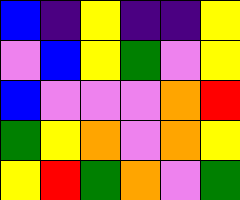[["blue", "indigo", "yellow", "indigo", "indigo", "yellow"], ["violet", "blue", "yellow", "green", "violet", "yellow"], ["blue", "violet", "violet", "violet", "orange", "red"], ["green", "yellow", "orange", "violet", "orange", "yellow"], ["yellow", "red", "green", "orange", "violet", "green"]]